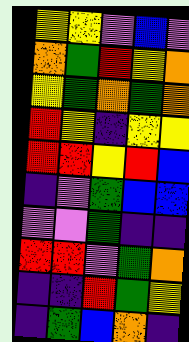[["yellow", "yellow", "violet", "blue", "violet"], ["orange", "green", "red", "yellow", "orange"], ["yellow", "green", "orange", "green", "orange"], ["red", "yellow", "indigo", "yellow", "yellow"], ["red", "red", "yellow", "red", "blue"], ["indigo", "violet", "green", "blue", "blue"], ["violet", "violet", "green", "indigo", "indigo"], ["red", "red", "violet", "green", "orange"], ["indigo", "indigo", "red", "green", "yellow"], ["indigo", "green", "blue", "orange", "indigo"]]